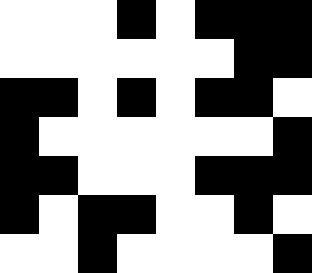[["white", "white", "white", "black", "white", "black", "black", "black"], ["white", "white", "white", "white", "white", "white", "black", "black"], ["black", "black", "white", "black", "white", "black", "black", "white"], ["black", "white", "white", "white", "white", "white", "white", "black"], ["black", "black", "white", "white", "white", "black", "black", "black"], ["black", "white", "black", "black", "white", "white", "black", "white"], ["white", "white", "black", "white", "white", "white", "white", "black"]]